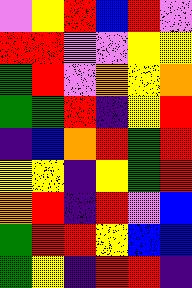[["violet", "yellow", "red", "blue", "red", "violet"], ["red", "red", "violet", "violet", "yellow", "yellow"], ["green", "red", "violet", "orange", "yellow", "orange"], ["green", "green", "red", "indigo", "yellow", "red"], ["indigo", "blue", "orange", "red", "green", "red"], ["yellow", "yellow", "indigo", "yellow", "green", "red"], ["orange", "red", "indigo", "red", "violet", "blue"], ["green", "red", "red", "yellow", "blue", "blue"], ["green", "yellow", "indigo", "red", "red", "indigo"]]